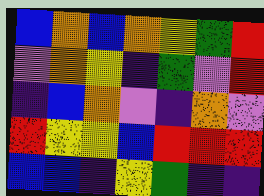[["blue", "orange", "blue", "orange", "yellow", "green", "red"], ["violet", "orange", "yellow", "indigo", "green", "violet", "red"], ["indigo", "blue", "orange", "violet", "indigo", "orange", "violet"], ["red", "yellow", "yellow", "blue", "red", "red", "red"], ["blue", "blue", "indigo", "yellow", "green", "indigo", "indigo"]]